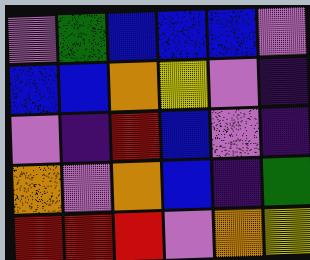[["violet", "green", "blue", "blue", "blue", "violet"], ["blue", "blue", "orange", "yellow", "violet", "indigo"], ["violet", "indigo", "red", "blue", "violet", "indigo"], ["orange", "violet", "orange", "blue", "indigo", "green"], ["red", "red", "red", "violet", "orange", "yellow"]]